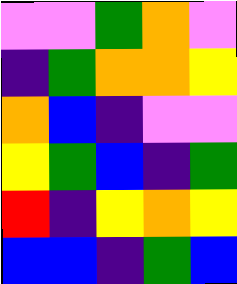[["violet", "violet", "green", "orange", "violet"], ["indigo", "green", "orange", "orange", "yellow"], ["orange", "blue", "indigo", "violet", "violet"], ["yellow", "green", "blue", "indigo", "green"], ["red", "indigo", "yellow", "orange", "yellow"], ["blue", "blue", "indigo", "green", "blue"]]